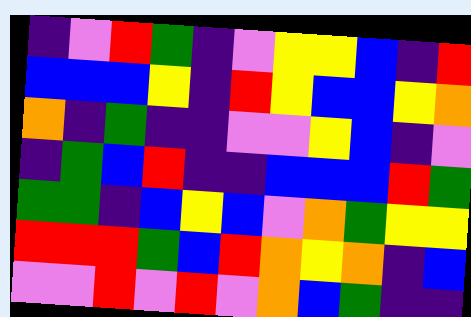[["indigo", "violet", "red", "green", "indigo", "violet", "yellow", "yellow", "blue", "indigo", "red"], ["blue", "blue", "blue", "yellow", "indigo", "red", "yellow", "blue", "blue", "yellow", "orange"], ["orange", "indigo", "green", "indigo", "indigo", "violet", "violet", "yellow", "blue", "indigo", "violet"], ["indigo", "green", "blue", "red", "indigo", "indigo", "blue", "blue", "blue", "red", "green"], ["green", "green", "indigo", "blue", "yellow", "blue", "violet", "orange", "green", "yellow", "yellow"], ["red", "red", "red", "green", "blue", "red", "orange", "yellow", "orange", "indigo", "blue"], ["violet", "violet", "red", "violet", "red", "violet", "orange", "blue", "green", "indigo", "indigo"]]